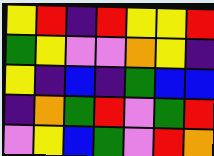[["yellow", "red", "indigo", "red", "yellow", "yellow", "red"], ["green", "yellow", "violet", "violet", "orange", "yellow", "indigo"], ["yellow", "indigo", "blue", "indigo", "green", "blue", "blue"], ["indigo", "orange", "green", "red", "violet", "green", "red"], ["violet", "yellow", "blue", "green", "violet", "red", "orange"]]